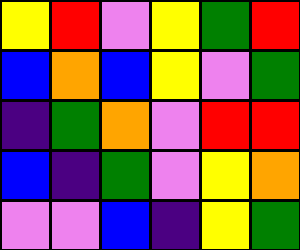[["yellow", "red", "violet", "yellow", "green", "red"], ["blue", "orange", "blue", "yellow", "violet", "green"], ["indigo", "green", "orange", "violet", "red", "red"], ["blue", "indigo", "green", "violet", "yellow", "orange"], ["violet", "violet", "blue", "indigo", "yellow", "green"]]